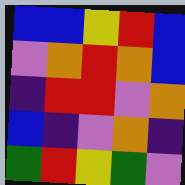[["blue", "blue", "yellow", "red", "blue"], ["violet", "orange", "red", "orange", "blue"], ["indigo", "red", "red", "violet", "orange"], ["blue", "indigo", "violet", "orange", "indigo"], ["green", "red", "yellow", "green", "violet"]]